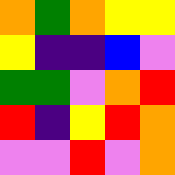[["orange", "green", "orange", "yellow", "yellow"], ["yellow", "indigo", "indigo", "blue", "violet"], ["green", "green", "violet", "orange", "red"], ["red", "indigo", "yellow", "red", "orange"], ["violet", "violet", "red", "violet", "orange"]]